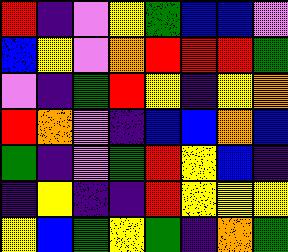[["red", "indigo", "violet", "yellow", "green", "blue", "blue", "violet"], ["blue", "yellow", "violet", "orange", "red", "red", "red", "green"], ["violet", "indigo", "green", "red", "yellow", "indigo", "yellow", "orange"], ["red", "orange", "violet", "indigo", "blue", "blue", "orange", "blue"], ["green", "indigo", "violet", "green", "red", "yellow", "blue", "indigo"], ["indigo", "yellow", "indigo", "indigo", "red", "yellow", "yellow", "yellow"], ["yellow", "blue", "green", "yellow", "green", "indigo", "orange", "green"]]